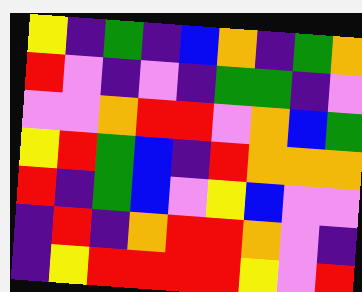[["yellow", "indigo", "green", "indigo", "blue", "orange", "indigo", "green", "orange"], ["red", "violet", "indigo", "violet", "indigo", "green", "green", "indigo", "violet"], ["violet", "violet", "orange", "red", "red", "violet", "orange", "blue", "green"], ["yellow", "red", "green", "blue", "indigo", "red", "orange", "orange", "orange"], ["red", "indigo", "green", "blue", "violet", "yellow", "blue", "violet", "violet"], ["indigo", "red", "indigo", "orange", "red", "red", "orange", "violet", "indigo"], ["indigo", "yellow", "red", "red", "red", "red", "yellow", "violet", "red"]]